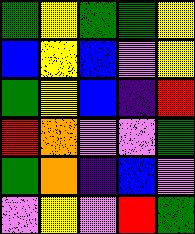[["green", "yellow", "green", "green", "yellow"], ["blue", "yellow", "blue", "violet", "yellow"], ["green", "yellow", "blue", "indigo", "red"], ["red", "orange", "violet", "violet", "green"], ["green", "orange", "indigo", "blue", "violet"], ["violet", "yellow", "violet", "red", "green"]]